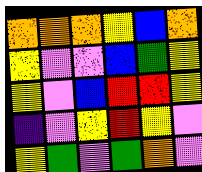[["orange", "orange", "orange", "yellow", "blue", "orange"], ["yellow", "violet", "violet", "blue", "green", "yellow"], ["yellow", "violet", "blue", "red", "red", "yellow"], ["indigo", "violet", "yellow", "red", "yellow", "violet"], ["yellow", "green", "violet", "green", "orange", "violet"]]